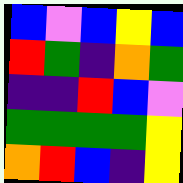[["blue", "violet", "blue", "yellow", "blue"], ["red", "green", "indigo", "orange", "green"], ["indigo", "indigo", "red", "blue", "violet"], ["green", "green", "green", "green", "yellow"], ["orange", "red", "blue", "indigo", "yellow"]]